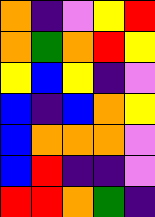[["orange", "indigo", "violet", "yellow", "red"], ["orange", "green", "orange", "red", "yellow"], ["yellow", "blue", "yellow", "indigo", "violet"], ["blue", "indigo", "blue", "orange", "yellow"], ["blue", "orange", "orange", "orange", "violet"], ["blue", "red", "indigo", "indigo", "violet"], ["red", "red", "orange", "green", "indigo"]]